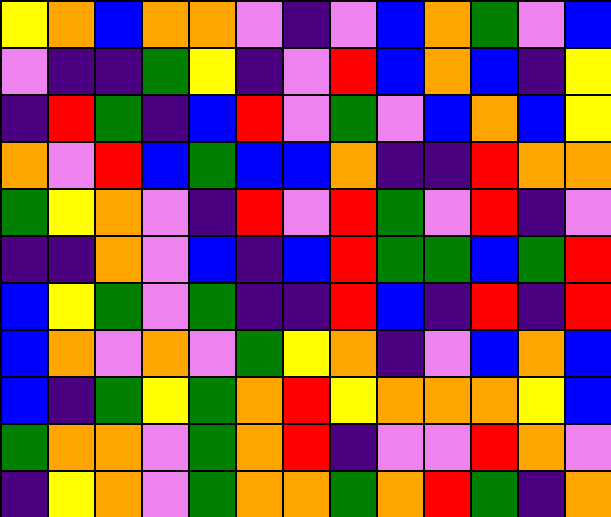[["yellow", "orange", "blue", "orange", "orange", "violet", "indigo", "violet", "blue", "orange", "green", "violet", "blue"], ["violet", "indigo", "indigo", "green", "yellow", "indigo", "violet", "red", "blue", "orange", "blue", "indigo", "yellow"], ["indigo", "red", "green", "indigo", "blue", "red", "violet", "green", "violet", "blue", "orange", "blue", "yellow"], ["orange", "violet", "red", "blue", "green", "blue", "blue", "orange", "indigo", "indigo", "red", "orange", "orange"], ["green", "yellow", "orange", "violet", "indigo", "red", "violet", "red", "green", "violet", "red", "indigo", "violet"], ["indigo", "indigo", "orange", "violet", "blue", "indigo", "blue", "red", "green", "green", "blue", "green", "red"], ["blue", "yellow", "green", "violet", "green", "indigo", "indigo", "red", "blue", "indigo", "red", "indigo", "red"], ["blue", "orange", "violet", "orange", "violet", "green", "yellow", "orange", "indigo", "violet", "blue", "orange", "blue"], ["blue", "indigo", "green", "yellow", "green", "orange", "red", "yellow", "orange", "orange", "orange", "yellow", "blue"], ["green", "orange", "orange", "violet", "green", "orange", "red", "indigo", "violet", "violet", "red", "orange", "violet"], ["indigo", "yellow", "orange", "violet", "green", "orange", "orange", "green", "orange", "red", "green", "indigo", "orange"]]